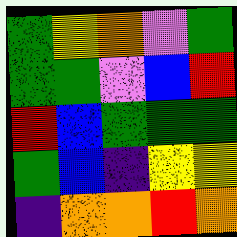[["green", "yellow", "orange", "violet", "green"], ["green", "green", "violet", "blue", "red"], ["red", "blue", "green", "green", "green"], ["green", "blue", "indigo", "yellow", "yellow"], ["indigo", "orange", "orange", "red", "orange"]]